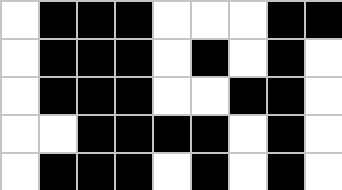[["white", "black", "black", "black", "white", "white", "white", "black", "black"], ["white", "black", "black", "black", "white", "black", "white", "black", "white"], ["white", "black", "black", "black", "white", "white", "black", "black", "white"], ["white", "white", "black", "black", "black", "black", "white", "black", "white"], ["white", "black", "black", "black", "white", "black", "white", "black", "white"]]